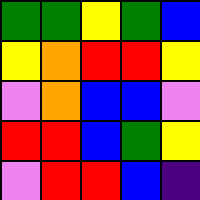[["green", "green", "yellow", "green", "blue"], ["yellow", "orange", "red", "red", "yellow"], ["violet", "orange", "blue", "blue", "violet"], ["red", "red", "blue", "green", "yellow"], ["violet", "red", "red", "blue", "indigo"]]